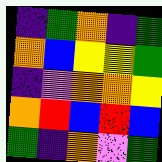[["indigo", "green", "orange", "indigo", "green"], ["orange", "blue", "yellow", "yellow", "green"], ["indigo", "violet", "orange", "orange", "yellow"], ["orange", "red", "blue", "red", "blue"], ["green", "indigo", "orange", "violet", "green"]]